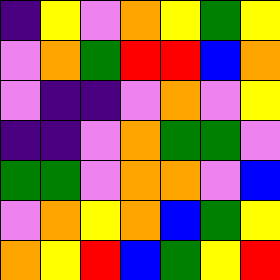[["indigo", "yellow", "violet", "orange", "yellow", "green", "yellow"], ["violet", "orange", "green", "red", "red", "blue", "orange"], ["violet", "indigo", "indigo", "violet", "orange", "violet", "yellow"], ["indigo", "indigo", "violet", "orange", "green", "green", "violet"], ["green", "green", "violet", "orange", "orange", "violet", "blue"], ["violet", "orange", "yellow", "orange", "blue", "green", "yellow"], ["orange", "yellow", "red", "blue", "green", "yellow", "red"]]